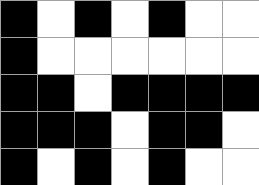[["black", "white", "black", "white", "black", "white", "white"], ["black", "white", "white", "white", "white", "white", "white"], ["black", "black", "white", "black", "black", "black", "black"], ["black", "black", "black", "white", "black", "black", "white"], ["black", "white", "black", "white", "black", "white", "white"]]